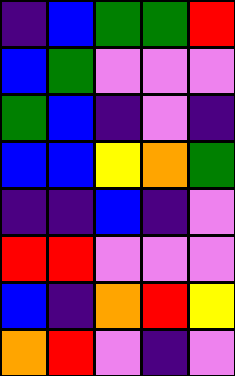[["indigo", "blue", "green", "green", "red"], ["blue", "green", "violet", "violet", "violet"], ["green", "blue", "indigo", "violet", "indigo"], ["blue", "blue", "yellow", "orange", "green"], ["indigo", "indigo", "blue", "indigo", "violet"], ["red", "red", "violet", "violet", "violet"], ["blue", "indigo", "orange", "red", "yellow"], ["orange", "red", "violet", "indigo", "violet"]]